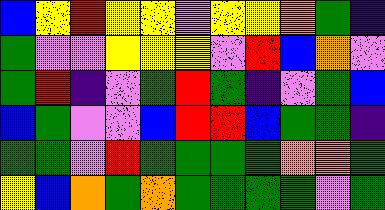[["blue", "yellow", "red", "yellow", "yellow", "violet", "yellow", "yellow", "orange", "green", "indigo"], ["green", "violet", "violet", "yellow", "yellow", "yellow", "violet", "red", "blue", "orange", "violet"], ["green", "red", "indigo", "violet", "green", "red", "green", "indigo", "violet", "green", "blue"], ["blue", "green", "violet", "violet", "blue", "red", "red", "blue", "green", "green", "indigo"], ["green", "green", "violet", "red", "green", "green", "green", "green", "orange", "orange", "green"], ["yellow", "blue", "orange", "green", "orange", "green", "green", "green", "green", "violet", "green"]]